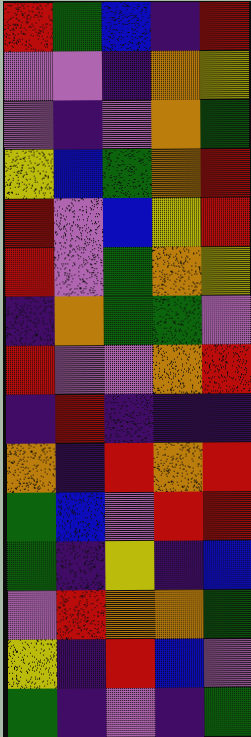[["red", "green", "blue", "indigo", "red"], ["violet", "violet", "indigo", "orange", "yellow"], ["violet", "indigo", "violet", "orange", "green"], ["yellow", "blue", "green", "orange", "red"], ["red", "violet", "blue", "yellow", "red"], ["red", "violet", "green", "orange", "yellow"], ["indigo", "orange", "green", "green", "violet"], ["red", "violet", "violet", "orange", "red"], ["indigo", "red", "indigo", "indigo", "indigo"], ["orange", "indigo", "red", "orange", "red"], ["green", "blue", "violet", "red", "red"], ["green", "indigo", "yellow", "indigo", "blue"], ["violet", "red", "orange", "orange", "green"], ["yellow", "indigo", "red", "blue", "violet"], ["green", "indigo", "violet", "indigo", "green"]]